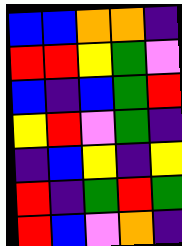[["blue", "blue", "orange", "orange", "indigo"], ["red", "red", "yellow", "green", "violet"], ["blue", "indigo", "blue", "green", "red"], ["yellow", "red", "violet", "green", "indigo"], ["indigo", "blue", "yellow", "indigo", "yellow"], ["red", "indigo", "green", "red", "green"], ["red", "blue", "violet", "orange", "indigo"]]